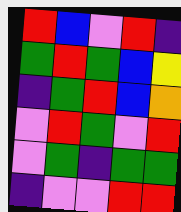[["red", "blue", "violet", "red", "indigo"], ["green", "red", "green", "blue", "yellow"], ["indigo", "green", "red", "blue", "orange"], ["violet", "red", "green", "violet", "red"], ["violet", "green", "indigo", "green", "green"], ["indigo", "violet", "violet", "red", "red"]]